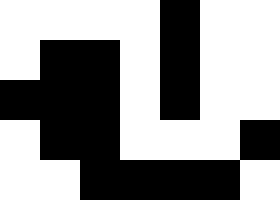[["white", "white", "white", "white", "black", "white", "white"], ["white", "black", "black", "white", "black", "white", "white"], ["black", "black", "black", "white", "black", "white", "white"], ["white", "black", "black", "white", "white", "white", "black"], ["white", "white", "black", "black", "black", "black", "white"]]